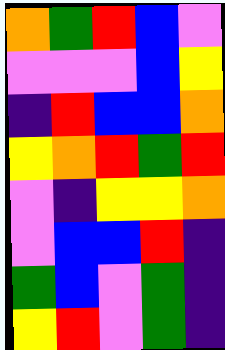[["orange", "green", "red", "blue", "violet"], ["violet", "violet", "violet", "blue", "yellow"], ["indigo", "red", "blue", "blue", "orange"], ["yellow", "orange", "red", "green", "red"], ["violet", "indigo", "yellow", "yellow", "orange"], ["violet", "blue", "blue", "red", "indigo"], ["green", "blue", "violet", "green", "indigo"], ["yellow", "red", "violet", "green", "indigo"]]